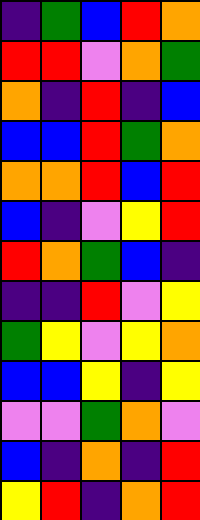[["indigo", "green", "blue", "red", "orange"], ["red", "red", "violet", "orange", "green"], ["orange", "indigo", "red", "indigo", "blue"], ["blue", "blue", "red", "green", "orange"], ["orange", "orange", "red", "blue", "red"], ["blue", "indigo", "violet", "yellow", "red"], ["red", "orange", "green", "blue", "indigo"], ["indigo", "indigo", "red", "violet", "yellow"], ["green", "yellow", "violet", "yellow", "orange"], ["blue", "blue", "yellow", "indigo", "yellow"], ["violet", "violet", "green", "orange", "violet"], ["blue", "indigo", "orange", "indigo", "red"], ["yellow", "red", "indigo", "orange", "red"]]